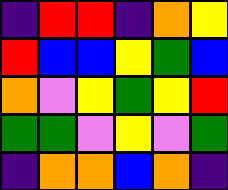[["indigo", "red", "red", "indigo", "orange", "yellow"], ["red", "blue", "blue", "yellow", "green", "blue"], ["orange", "violet", "yellow", "green", "yellow", "red"], ["green", "green", "violet", "yellow", "violet", "green"], ["indigo", "orange", "orange", "blue", "orange", "indigo"]]